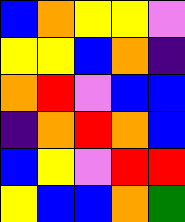[["blue", "orange", "yellow", "yellow", "violet"], ["yellow", "yellow", "blue", "orange", "indigo"], ["orange", "red", "violet", "blue", "blue"], ["indigo", "orange", "red", "orange", "blue"], ["blue", "yellow", "violet", "red", "red"], ["yellow", "blue", "blue", "orange", "green"]]